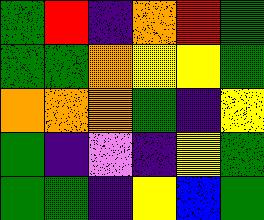[["green", "red", "indigo", "orange", "red", "green"], ["green", "green", "orange", "yellow", "yellow", "green"], ["orange", "orange", "orange", "green", "indigo", "yellow"], ["green", "indigo", "violet", "indigo", "yellow", "green"], ["green", "green", "indigo", "yellow", "blue", "green"]]